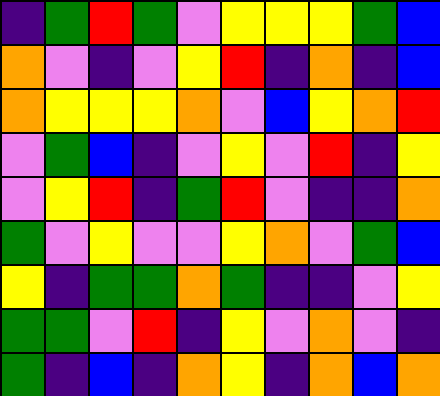[["indigo", "green", "red", "green", "violet", "yellow", "yellow", "yellow", "green", "blue"], ["orange", "violet", "indigo", "violet", "yellow", "red", "indigo", "orange", "indigo", "blue"], ["orange", "yellow", "yellow", "yellow", "orange", "violet", "blue", "yellow", "orange", "red"], ["violet", "green", "blue", "indigo", "violet", "yellow", "violet", "red", "indigo", "yellow"], ["violet", "yellow", "red", "indigo", "green", "red", "violet", "indigo", "indigo", "orange"], ["green", "violet", "yellow", "violet", "violet", "yellow", "orange", "violet", "green", "blue"], ["yellow", "indigo", "green", "green", "orange", "green", "indigo", "indigo", "violet", "yellow"], ["green", "green", "violet", "red", "indigo", "yellow", "violet", "orange", "violet", "indigo"], ["green", "indigo", "blue", "indigo", "orange", "yellow", "indigo", "orange", "blue", "orange"]]